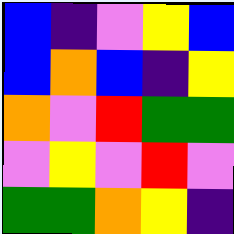[["blue", "indigo", "violet", "yellow", "blue"], ["blue", "orange", "blue", "indigo", "yellow"], ["orange", "violet", "red", "green", "green"], ["violet", "yellow", "violet", "red", "violet"], ["green", "green", "orange", "yellow", "indigo"]]